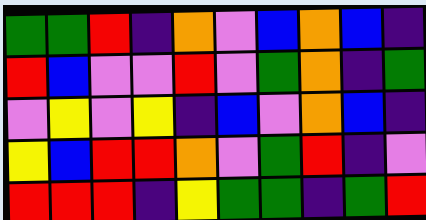[["green", "green", "red", "indigo", "orange", "violet", "blue", "orange", "blue", "indigo"], ["red", "blue", "violet", "violet", "red", "violet", "green", "orange", "indigo", "green"], ["violet", "yellow", "violet", "yellow", "indigo", "blue", "violet", "orange", "blue", "indigo"], ["yellow", "blue", "red", "red", "orange", "violet", "green", "red", "indigo", "violet"], ["red", "red", "red", "indigo", "yellow", "green", "green", "indigo", "green", "red"]]